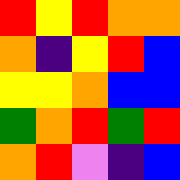[["red", "yellow", "red", "orange", "orange"], ["orange", "indigo", "yellow", "red", "blue"], ["yellow", "yellow", "orange", "blue", "blue"], ["green", "orange", "red", "green", "red"], ["orange", "red", "violet", "indigo", "blue"]]